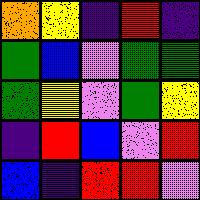[["orange", "yellow", "indigo", "red", "indigo"], ["green", "blue", "violet", "green", "green"], ["green", "yellow", "violet", "green", "yellow"], ["indigo", "red", "blue", "violet", "red"], ["blue", "indigo", "red", "red", "violet"]]